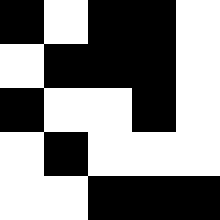[["black", "white", "black", "black", "white"], ["white", "black", "black", "black", "white"], ["black", "white", "white", "black", "white"], ["white", "black", "white", "white", "white"], ["white", "white", "black", "black", "black"]]